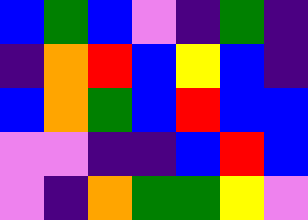[["blue", "green", "blue", "violet", "indigo", "green", "indigo"], ["indigo", "orange", "red", "blue", "yellow", "blue", "indigo"], ["blue", "orange", "green", "blue", "red", "blue", "blue"], ["violet", "violet", "indigo", "indigo", "blue", "red", "blue"], ["violet", "indigo", "orange", "green", "green", "yellow", "violet"]]